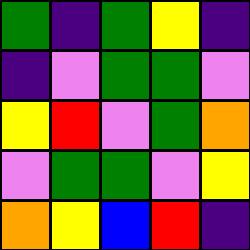[["green", "indigo", "green", "yellow", "indigo"], ["indigo", "violet", "green", "green", "violet"], ["yellow", "red", "violet", "green", "orange"], ["violet", "green", "green", "violet", "yellow"], ["orange", "yellow", "blue", "red", "indigo"]]